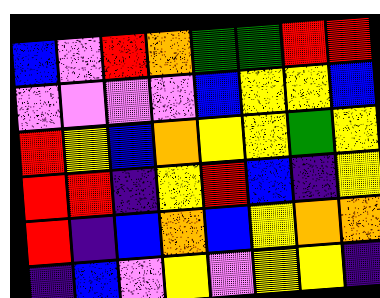[["blue", "violet", "red", "orange", "green", "green", "red", "red"], ["violet", "violet", "violet", "violet", "blue", "yellow", "yellow", "blue"], ["red", "yellow", "blue", "orange", "yellow", "yellow", "green", "yellow"], ["red", "red", "indigo", "yellow", "red", "blue", "indigo", "yellow"], ["red", "indigo", "blue", "orange", "blue", "yellow", "orange", "orange"], ["indigo", "blue", "violet", "yellow", "violet", "yellow", "yellow", "indigo"]]